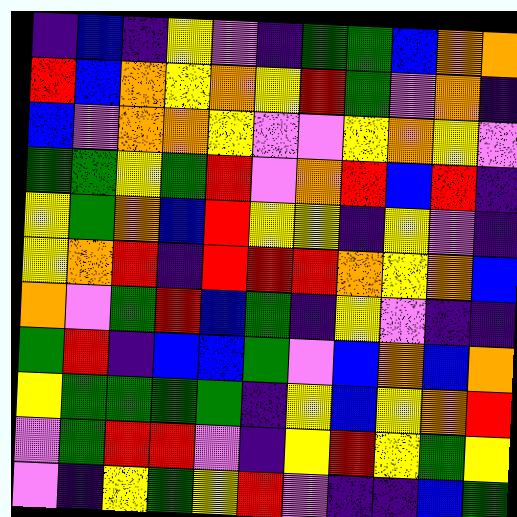[["indigo", "blue", "indigo", "yellow", "violet", "indigo", "green", "green", "blue", "orange", "orange"], ["red", "blue", "orange", "yellow", "orange", "yellow", "red", "green", "violet", "orange", "indigo"], ["blue", "violet", "orange", "orange", "yellow", "violet", "violet", "yellow", "orange", "yellow", "violet"], ["green", "green", "yellow", "green", "red", "violet", "orange", "red", "blue", "red", "indigo"], ["yellow", "green", "orange", "blue", "red", "yellow", "yellow", "indigo", "yellow", "violet", "indigo"], ["yellow", "orange", "red", "indigo", "red", "red", "red", "orange", "yellow", "orange", "blue"], ["orange", "violet", "green", "red", "blue", "green", "indigo", "yellow", "violet", "indigo", "indigo"], ["green", "red", "indigo", "blue", "blue", "green", "violet", "blue", "orange", "blue", "orange"], ["yellow", "green", "green", "green", "green", "indigo", "yellow", "blue", "yellow", "orange", "red"], ["violet", "green", "red", "red", "violet", "indigo", "yellow", "red", "yellow", "green", "yellow"], ["violet", "indigo", "yellow", "green", "yellow", "red", "violet", "indigo", "indigo", "blue", "green"]]